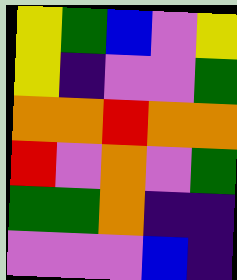[["yellow", "green", "blue", "violet", "yellow"], ["yellow", "indigo", "violet", "violet", "green"], ["orange", "orange", "red", "orange", "orange"], ["red", "violet", "orange", "violet", "green"], ["green", "green", "orange", "indigo", "indigo"], ["violet", "violet", "violet", "blue", "indigo"]]